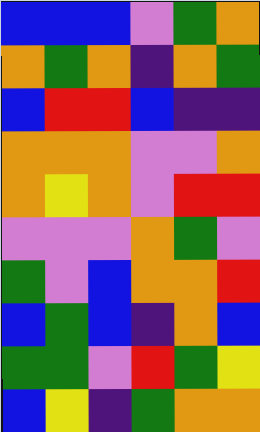[["blue", "blue", "blue", "violet", "green", "orange"], ["orange", "green", "orange", "indigo", "orange", "green"], ["blue", "red", "red", "blue", "indigo", "indigo"], ["orange", "orange", "orange", "violet", "violet", "orange"], ["orange", "yellow", "orange", "violet", "red", "red"], ["violet", "violet", "violet", "orange", "green", "violet"], ["green", "violet", "blue", "orange", "orange", "red"], ["blue", "green", "blue", "indigo", "orange", "blue"], ["green", "green", "violet", "red", "green", "yellow"], ["blue", "yellow", "indigo", "green", "orange", "orange"]]